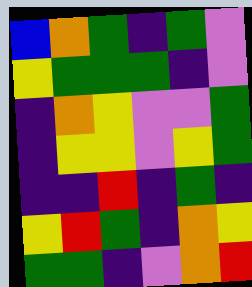[["blue", "orange", "green", "indigo", "green", "violet"], ["yellow", "green", "green", "green", "indigo", "violet"], ["indigo", "orange", "yellow", "violet", "violet", "green"], ["indigo", "yellow", "yellow", "violet", "yellow", "green"], ["indigo", "indigo", "red", "indigo", "green", "indigo"], ["yellow", "red", "green", "indigo", "orange", "yellow"], ["green", "green", "indigo", "violet", "orange", "red"]]